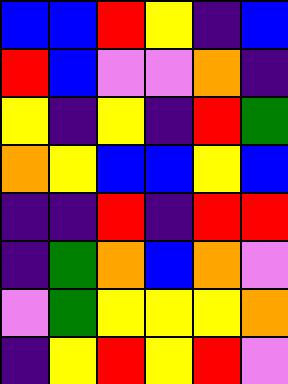[["blue", "blue", "red", "yellow", "indigo", "blue"], ["red", "blue", "violet", "violet", "orange", "indigo"], ["yellow", "indigo", "yellow", "indigo", "red", "green"], ["orange", "yellow", "blue", "blue", "yellow", "blue"], ["indigo", "indigo", "red", "indigo", "red", "red"], ["indigo", "green", "orange", "blue", "orange", "violet"], ["violet", "green", "yellow", "yellow", "yellow", "orange"], ["indigo", "yellow", "red", "yellow", "red", "violet"]]